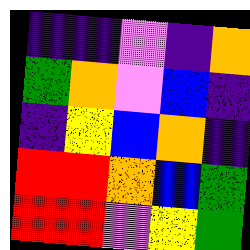[["indigo", "indigo", "violet", "indigo", "orange"], ["green", "orange", "violet", "blue", "indigo"], ["indigo", "yellow", "blue", "orange", "indigo"], ["red", "red", "orange", "blue", "green"], ["red", "red", "violet", "yellow", "green"]]